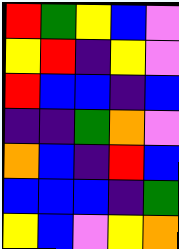[["red", "green", "yellow", "blue", "violet"], ["yellow", "red", "indigo", "yellow", "violet"], ["red", "blue", "blue", "indigo", "blue"], ["indigo", "indigo", "green", "orange", "violet"], ["orange", "blue", "indigo", "red", "blue"], ["blue", "blue", "blue", "indigo", "green"], ["yellow", "blue", "violet", "yellow", "orange"]]